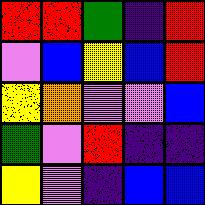[["red", "red", "green", "indigo", "red"], ["violet", "blue", "yellow", "blue", "red"], ["yellow", "orange", "violet", "violet", "blue"], ["green", "violet", "red", "indigo", "indigo"], ["yellow", "violet", "indigo", "blue", "blue"]]